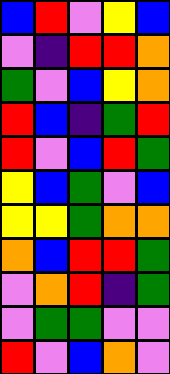[["blue", "red", "violet", "yellow", "blue"], ["violet", "indigo", "red", "red", "orange"], ["green", "violet", "blue", "yellow", "orange"], ["red", "blue", "indigo", "green", "red"], ["red", "violet", "blue", "red", "green"], ["yellow", "blue", "green", "violet", "blue"], ["yellow", "yellow", "green", "orange", "orange"], ["orange", "blue", "red", "red", "green"], ["violet", "orange", "red", "indigo", "green"], ["violet", "green", "green", "violet", "violet"], ["red", "violet", "blue", "orange", "violet"]]